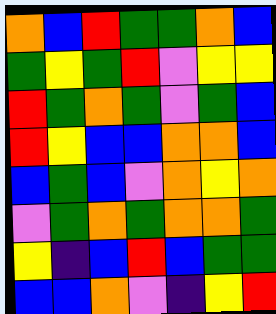[["orange", "blue", "red", "green", "green", "orange", "blue"], ["green", "yellow", "green", "red", "violet", "yellow", "yellow"], ["red", "green", "orange", "green", "violet", "green", "blue"], ["red", "yellow", "blue", "blue", "orange", "orange", "blue"], ["blue", "green", "blue", "violet", "orange", "yellow", "orange"], ["violet", "green", "orange", "green", "orange", "orange", "green"], ["yellow", "indigo", "blue", "red", "blue", "green", "green"], ["blue", "blue", "orange", "violet", "indigo", "yellow", "red"]]